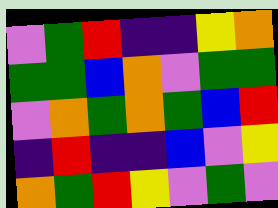[["violet", "green", "red", "indigo", "indigo", "yellow", "orange"], ["green", "green", "blue", "orange", "violet", "green", "green"], ["violet", "orange", "green", "orange", "green", "blue", "red"], ["indigo", "red", "indigo", "indigo", "blue", "violet", "yellow"], ["orange", "green", "red", "yellow", "violet", "green", "violet"]]